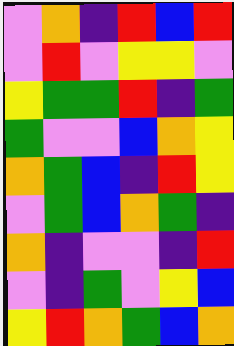[["violet", "orange", "indigo", "red", "blue", "red"], ["violet", "red", "violet", "yellow", "yellow", "violet"], ["yellow", "green", "green", "red", "indigo", "green"], ["green", "violet", "violet", "blue", "orange", "yellow"], ["orange", "green", "blue", "indigo", "red", "yellow"], ["violet", "green", "blue", "orange", "green", "indigo"], ["orange", "indigo", "violet", "violet", "indigo", "red"], ["violet", "indigo", "green", "violet", "yellow", "blue"], ["yellow", "red", "orange", "green", "blue", "orange"]]